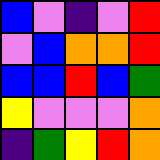[["blue", "violet", "indigo", "violet", "red"], ["violet", "blue", "orange", "orange", "red"], ["blue", "blue", "red", "blue", "green"], ["yellow", "violet", "violet", "violet", "orange"], ["indigo", "green", "yellow", "red", "orange"]]